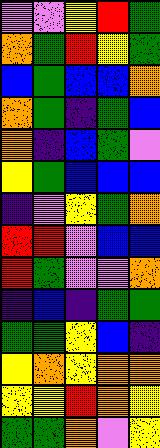[["violet", "violet", "yellow", "red", "green"], ["orange", "green", "red", "yellow", "green"], ["blue", "green", "blue", "blue", "orange"], ["orange", "green", "indigo", "green", "blue"], ["orange", "indigo", "blue", "green", "violet"], ["yellow", "green", "blue", "blue", "blue"], ["indigo", "violet", "yellow", "green", "orange"], ["red", "red", "violet", "blue", "blue"], ["red", "green", "violet", "violet", "orange"], ["indigo", "blue", "indigo", "green", "green"], ["green", "green", "yellow", "blue", "indigo"], ["yellow", "orange", "yellow", "orange", "orange"], ["yellow", "yellow", "red", "orange", "yellow"], ["green", "green", "orange", "violet", "yellow"]]